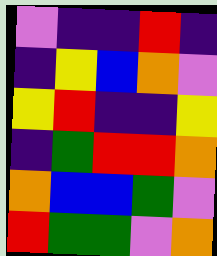[["violet", "indigo", "indigo", "red", "indigo"], ["indigo", "yellow", "blue", "orange", "violet"], ["yellow", "red", "indigo", "indigo", "yellow"], ["indigo", "green", "red", "red", "orange"], ["orange", "blue", "blue", "green", "violet"], ["red", "green", "green", "violet", "orange"]]